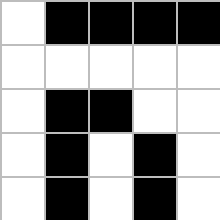[["white", "black", "black", "black", "black"], ["white", "white", "white", "white", "white"], ["white", "black", "black", "white", "white"], ["white", "black", "white", "black", "white"], ["white", "black", "white", "black", "white"]]